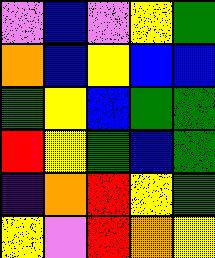[["violet", "blue", "violet", "yellow", "green"], ["orange", "blue", "yellow", "blue", "blue"], ["green", "yellow", "blue", "green", "green"], ["red", "yellow", "green", "blue", "green"], ["indigo", "orange", "red", "yellow", "green"], ["yellow", "violet", "red", "orange", "yellow"]]